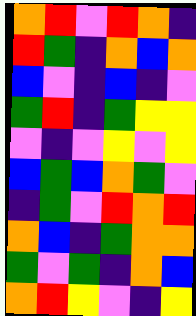[["orange", "red", "violet", "red", "orange", "indigo"], ["red", "green", "indigo", "orange", "blue", "orange"], ["blue", "violet", "indigo", "blue", "indigo", "violet"], ["green", "red", "indigo", "green", "yellow", "yellow"], ["violet", "indigo", "violet", "yellow", "violet", "yellow"], ["blue", "green", "blue", "orange", "green", "violet"], ["indigo", "green", "violet", "red", "orange", "red"], ["orange", "blue", "indigo", "green", "orange", "orange"], ["green", "violet", "green", "indigo", "orange", "blue"], ["orange", "red", "yellow", "violet", "indigo", "yellow"]]